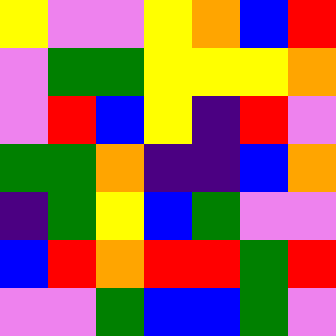[["yellow", "violet", "violet", "yellow", "orange", "blue", "red"], ["violet", "green", "green", "yellow", "yellow", "yellow", "orange"], ["violet", "red", "blue", "yellow", "indigo", "red", "violet"], ["green", "green", "orange", "indigo", "indigo", "blue", "orange"], ["indigo", "green", "yellow", "blue", "green", "violet", "violet"], ["blue", "red", "orange", "red", "red", "green", "red"], ["violet", "violet", "green", "blue", "blue", "green", "violet"]]